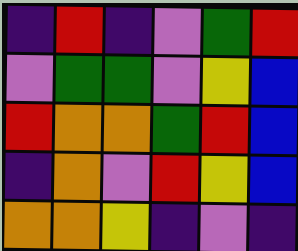[["indigo", "red", "indigo", "violet", "green", "red"], ["violet", "green", "green", "violet", "yellow", "blue"], ["red", "orange", "orange", "green", "red", "blue"], ["indigo", "orange", "violet", "red", "yellow", "blue"], ["orange", "orange", "yellow", "indigo", "violet", "indigo"]]